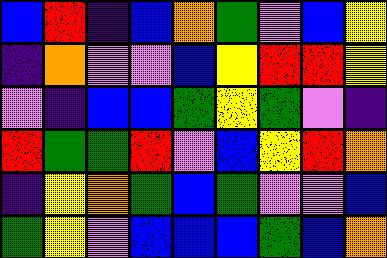[["blue", "red", "indigo", "blue", "orange", "green", "violet", "blue", "yellow"], ["indigo", "orange", "violet", "violet", "blue", "yellow", "red", "red", "yellow"], ["violet", "indigo", "blue", "blue", "green", "yellow", "green", "violet", "indigo"], ["red", "green", "green", "red", "violet", "blue", "yellow", "red", "orange"], ["indigo", "yellow", "orange", "green", "blue", "green", "violet", "violet", "blue"], ["green", "yellow", "violet", "blue", "blue", "blue", "green", "blue", "orange"]]